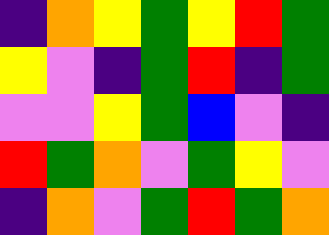[["indigo", "orange", "yellow", "green", "yellow", "red", "green"], ["yellow", "violet", "indigo", "green", "red", "indigo", "green"], ["violet", "violet", "yellow", "green", "blue", "violet", "indigo"], ["red", "green", "orange", "violet", "green", "yellow", "violet"], ["indigo", "orange", "violet", "green", "red", "green", "orange"]]